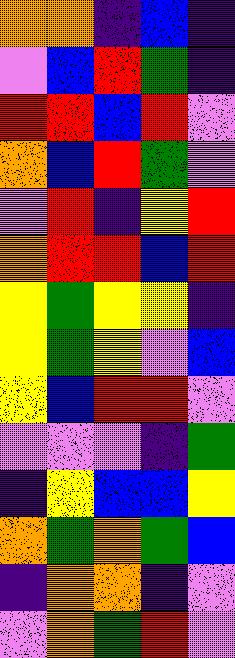[["orange", "orange", "indigo", "blue", "indigo"], ["violet", "blue", "red", "green", "indigo"], ["red", "red", "blue", "red", "violet"], ["orange", "blue", "red", "green", "violet"], ["violet", "red", "indigo", "yellow", "red"], ["orange", "red", "red", "blue", "red"], ["yellow", "green", "yellow", "yellow", "indigo"], ["yellow", "green", "yellow", "violet", "blue"], ["yellow", "blue", "red", "red", "violet"], ["violet", "violet", "violet", "indigo", "green"], ["indigo", "yellow", "blue", "blue", "yellow"], ["orange", "green", "orange", "green", "blue"], ["indigo", "orange", "orange", "indigo", "violet"], ["violet", "orange", "green", "red", "violet"]]